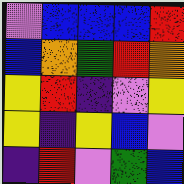[["violet", "blue", "blue", "blue", "red"], ["blue", "orange", "green", "red", "orange"], ["yellow", "red", "indigo", "violet", "yellow"], ["yellow", "indigo", "yellow", "blue", "violet"], ["indigo", "red", "violet", "green", "blue"]]